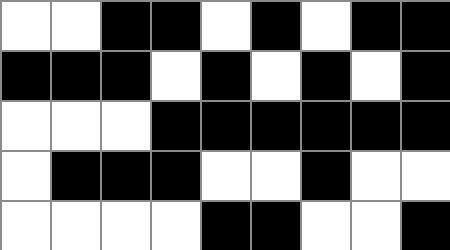[["white", "white", "black", "black", "white", "black", "white", "black", "black"], ["black", "black", "black", "white", "black", "white", "black", "white", "black"], ["white", "white", "white", "black", "black", "black", "black", "black", "black"], ["white", "black", "black", "black", "white", "white", "black", "white", "white"], ["white", "white", "white", "white", "black", "black", "white", "white", "black"]]